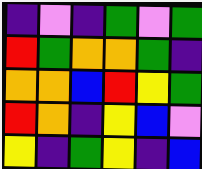[["indigo", "violet", "indigo", "green", "violet", "green"], ["red", "green", "orange", "orange", "green", "indigo"], ["orange", "orange", "blue", "red", "yellow", "green"], ["red", "orange", "indigo", "yellow", "blue", "violet"], ["yellow", "indigo", "green", "yellow", "indigo", "blue"]]